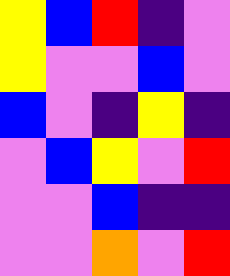[["yellow", "blue", "red", "indigo", "violet"], ["yellow", "violet", "violet", "blue", "violet"], ["blue", "violet", "indigo", "yellow", "indigo"], ["violet", "blue", "yellow", "violet", "red"], ["violet", "violet", "blue", "indigo", "indigo"], ["violet", "violet", "orange", "violet", "red"]]